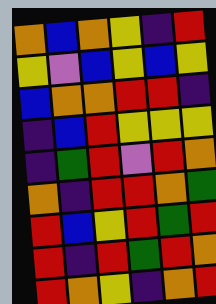[["orange", "blue", "orange", "yellow", "indigo", "red"], ["yellow", "violet", "blue", "yellow", "blue", "yellow"], ["blue", "orange", "orange", "red", "red", "indigo"], ["indigo", "blue", "red", "yellow", "yellow", "yellow"], ["indigo", "green", "red", "violet", "red", "orange"], ["orange", "indigo", "red", "red", "orange", "green"], ["red", "blue", "yellow", "red", "green", "red"], ["red", "indigo", "red", "green", "red", "orange"], ["red", "orange", "yellow", "indigo", "orange", "red"]]